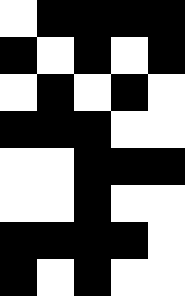[["white", "black", "black", "black", "black"], ["black", "white", "black", "white", "black"], ["white", "black", "white", "black", "white"], ["black", "black", "black", "white", "white"], ["white", "white", "black", "black", "black"], ["white", "white", "black", "white", "white"], ["black", "black", "black", "black", "white"], ["black", "white", "black", "white", "white"]]